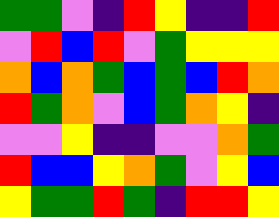[["green", "green", "violet", "indigo", "red", "yellow", "indigo", "indigo", "red"], ["violet", "red", "blue", "red", "violet", "green", "yellow", "yellow", "yellow"], ["orange", "blue", "orange", "green", "blue", "green", "blue", "red", "orange"], ["red", "green", "orange", "violet", "blue", "green", "orange", "yellow", "indigo"], ["violet", "violet", "yellow", "indigo", "indigo", "violet", "violet", "orange", "green"], ["red", "blue", "blue", "yellow", "orange", "green", "violet", "yellow", "blue"], ["yellow", "green", "green", "red", "green", "indigo", "red", "red", "yellow"]]